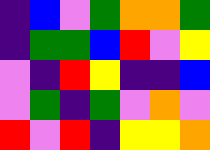[["indigo", "blue", "violet", "green", "orange", "orange", "green"], ["indigo", "green", "green", "blue", "red", "violet", "yellow"], ["violet", "indigo", "red", "yellow", "indigo", "indigo", "blue"], ["violet", "green", "indigo", "green", "violet", "orange", "violet"], ["red", "violet", "red", "indigo", "yellow", "yellow", "orange"]]